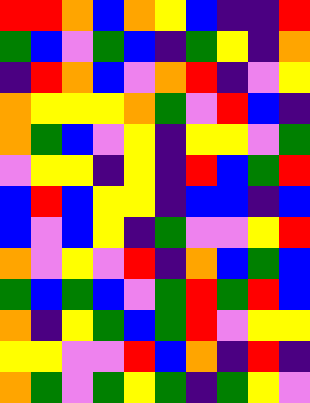[["red", "red", "orange", "blue", "orange", "yellow", "blue", "indigo", "indigo", "red"], ["green", "blue", "violet", "green", "blue", "indigo", "green", "yellow", "indigo", "orange"], ["indigo", "red", "orange", "blue", "violet", "orange", "red", "indigo", "violet", "yellow"], ["orange", "yellow", "yellow", "yellow", "orange", "green", "violet", "red", "blue", "indigo"], ["orange", "green", "blue", "violet", "yellow", "indigo", "yellow", "yellow", "violet", "green"], ["violet", "yellow", "yellow", "indigo", "yellow", "indigo", "red", "blue", "green", "red"], ["blue", "red", "blue", "yellow", "yellow", "indigo", "blue", "blue", "indigo", "blue"], ["blue", "violet", "blue", "yellow", "indigo", "green", "violet", "violet", "yellow", "red"], ["orange", "violet", "yellow", "violet", "red", "indigo", "orange", "blue", "green", "blue"], ["green", "blue", "green", "blue", "violet", "green", "red", "green", "red", "blue"], ["orange", "indigo", "yellow", "green", "blue", "green", "red", "violet", "yellow", "yellow"], ["yellow", "yellow", "violet", "violet", "red", "blue", "orange", "indigo", "red", "indigo"], ["orange", "green", "violet", "green", "yellow", "green", "indigo", "green", "yellow", "violet"]]